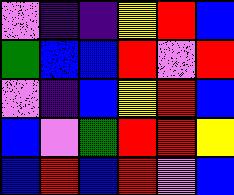[["violet", "indigo", "indigo", "yellow", "red", "blue"], ["green", "blue", "blue", "red", "violet", "red"], ["violet", "indigo", "blue", "yellow", "red", "blue"], ["blue", "violet", "green", "red", "red", "yellow"], ["blue", "red", "blue", "red", "violet", "blue"]]